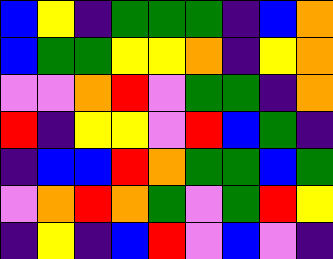[["blue", "yellow", "indigo", "green", "green", "green", "indigo", "blue", "orange"], ["blue", "green", "green", "yellow", "yellow", "orange", "indigo", "yellow", "orange"], ["violet", "violet", "orange", "red", "violet", "green", "green", "indigo", "orange"], ["red", "indigo", "yellow", "yellow", "violet", "red", "blue", "green", "indigo"], ["indigo", "blue", "blue", "red", "orange", "green", "green", "blue", "green"], ["violet", "orange", "red", "orange", "green", "violet", "green", "red", "yellow"], ["indigo", "yellow", "indigo", "blue", "red", "violet", "blue", "violet", "indigo"]]